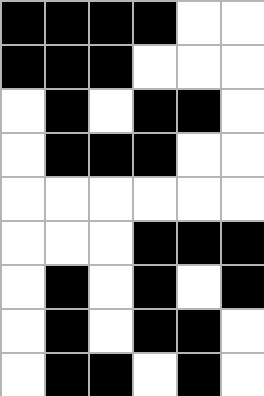[["black", "black", "black", "black", "white", "white"], ["black", "black", "black", "white", "white", "white"], ["white", "black", "white", "black", "black", "white"], ["white", "black", "black", "black", "white", "white"], ["white", "white", "white", "white", "white", "white"], ["white", "white", "white", "black", "black", "black"], ["white", "black", "white", "black", "white", "black"], ["white", "black", "white", "black", "black", "white"], ["white", "black", "black", "white", "black", "white"]]